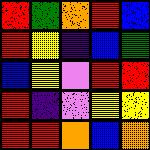[["red", "green", "orange", "red", "blue"], ["red", "yellow", "indigo", "blue", "green"], ["blue", "yellow", "violet", "red", "red"], ["red", "indigo", "violet", "yellow", "yellow"], ["red", "red", "orange", "blue", "orange"]]